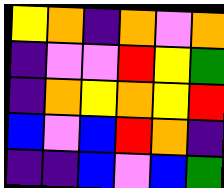[["yellow", "orange", "indigo", "orange", "violet", "orange"], ["indigo", "violet", "violet", "red", "yellow", "green"], ["indigo", "orange", "yellow", "orange", "yellow", "red"], ["blue", "violet", "blue", "red", "orange", "indigo"], ["indigo", "indigo", "blue", "violet", "blue", "green"]]